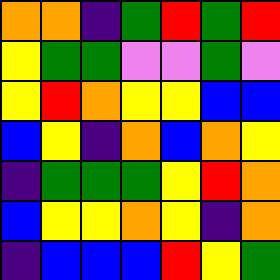[["orange", "orange", "indigo", "green", "red", "green", "red"], ["yellow", "green", "green", "violet", "violet", "green", "violet"], ["yellow", "red", "orange", "yellow", "yellow", "blue", "blue"], ["blue", "yellow", "indigo", "orange", "blue", "orange", "yellow"], ["indigo", "green", "green", "green", "yellow", "red", "orange"], ["blue", "yellow", "yellow", "orange", "yellow", "indigo", "orange"], ["indigo", "blue", "blue", "blue", "red", "yellow", "green"]]